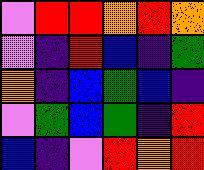[["violet", "red", "red", "orange", "red", "orange"], ["violet", "indigo", "red", "blue", "indigo", "green"], ["orange", "indigo", "blue", "green", "blue", "indigo"], ["violet", "green", "blue", "green", "indigo", "red"], ["blue", "indigo", "violet", "red", "orange", "red"]]